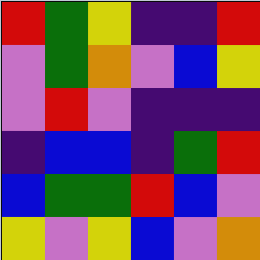[["red", "green", "yellow", "indigo", "indigo", "red"], ["violet", "green", "orange", "violet", "blue", "yellow"], ["violet", "red", "violet", "indigo", "indigo", "indigo"], ["indigo", "blue", "blue", "indigo", "green", "red"], ["blue", "green", "green", "red", "blue", "violet"], ["yellow", "violet", "yellow", "blue", "violet", "orange"]]